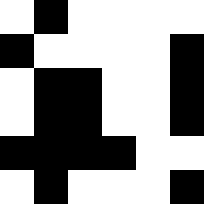[["white", "black", "white", "white", "white", "white"], ["black", "white", "white", "white", "white", "black"], ["white", "black", "black", "white", "white", "black"], ["white", "black", "black", "white", "white", "black"], ["black", "black", "black", "black", "white", "white"], ["white", "black", "white", "white", "white", "black"]]